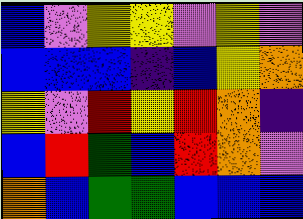[["blue", "violet", "yellow", "yellow", "violet", "yellow", "violet"], ["blue", "blue", "blue", "indigo", "blue", "yellow", "orange"], ["yellow", "violet", "red", "yellow", "red", "orange", "indigo"], ["blue", "red", "green", "blue", "red", "orange", "violet"], ["orange", "blue", "green", "green", "blue", "blue", "blue"]]